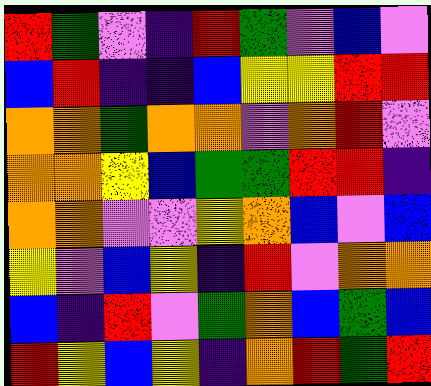[["red", "green", "violet", "indigo", "red", "green", "violet", "blue", "violet"], ["blue", "red", "indigo", "indigo", "blue", "yellow", "yellow", "red", "red"], ["orange", "orange", "green", "orange", "orange", "violet", "orange", "red", "violet"], ["orange", "orange", "yellow", "blue", "green", "green", "red", "red", "indigo"], ["orange", "orange", "violet", "violet", "yellow", "orange", "blue", "violet", "blue"], ["yellow", "violet", "blue", "yellow", "indigo", "red", "violet", "orange", "orange"], ["blue", "indigo", "red", "violet", "green", "orange", "blue", "green", "blue"], ["red", "yellow", "blue", "yellow", "indigo", "orange", "red", "green", "red"]]